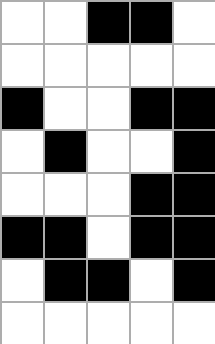[["white", "white", "black", "black", "white"], ["white", "white", "white", "white", "white"], ["black", "white", "white", "black", "black"], ["white", "black", "white", "white", "black"], ["white", "white", "white", "black", "black"], ["black", "black", "white", "black", "black"], ["white", "black", "black", "white", "black"], ["white", "white", "white", "white", "white"]]